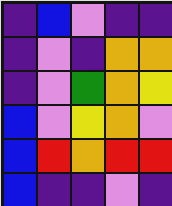[["indigo", "blue", "violet", "indigo", "indigo"], ["indigo", "violet", "indigo", "orange", "orange"], ["indigo", "violet", "green", "orange", "yellow"], ["blue", "violet", "yellow", "orange", "violet"], ["blue", "red", "orange", "red", "red"], ["blue", "indigo", "indigo", "violet", "indigo"]]